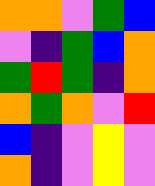[["orange", "orange", "violet", "green", "blue"], ["violet", "indigo", "green", "blue", "orange"], ["green", "red", "green", "indigo", "orange"], ["orange", "green", "orange", "violet", "red"], ["blue", "indigo", "violet", "yellow", "violet"], ["orange", "indigo", "violet", "yellow", "violet"]]